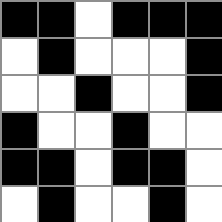[["black", "black", "white", "black", "black", "black"], ["white", "black", "white", "white", "white", "black"], ["white", "white", "black", "white", "white", "black"], ["black", "white", "white", "black", "white", "white"], ["black", "black", "white", "black", "black", "white"], ["white", "black", "white", "white", "black", "white"]]